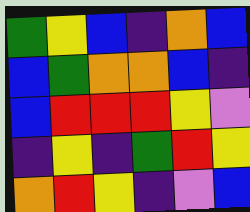[["green", "yellow", "blue", "indigo", "orange", "blue"], ["blue", "green", "orange", "orange", "blue", "indigo"], ["blue", "red", "red", "red", "yellow", "violet"], ["indigo", "yellow", "indigo", "green", "red", "yellow"], ["orange", "red", "yellow", "indigo", "violet", "blue"]]